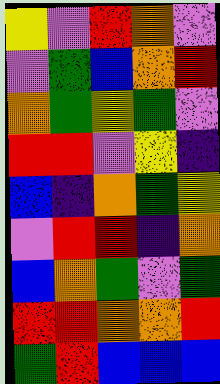[["yellow", "violet", "red", "orange", "violet"], ["violet", "green", "blue", "orange", "red"], ["orange", "green", "yellow", "green", "violet"], ["red", "red", "violet", "yellow", "indigo"], ["blue", "indigo", "orange", "green", "yellow"], ["violet", "red", "red", "indigo", "orange"], ["blue", "orange", "green", "violet", "green"], ["red", "red", "orange", "orange", "red"], ["green", "red", "blue", "blue", "blue"]]